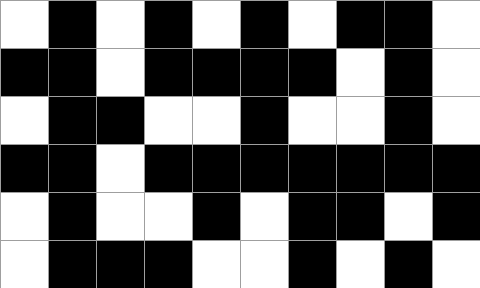[["white", "black", "white", "black", "white", "black", "white", "black", "black", "white"], ["black", "black", "white", "black", "black", "black", "black", "white", "black", "white"], ["white", "black", "black", "white", "white", "black", "white", "white", "black", "white"], ["black", "black", "white", "black", "black", "black", "black", "black", "black", "black"], ["white", "black", "white", "white", "black", "white", "black", "black", "white", "black"], ["white", "black", "black", "black", "white", "white", "black", "white", "black", "white"]]